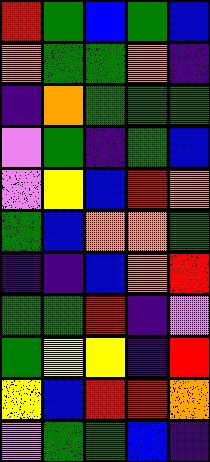[["red", "green", "blue", "green", "blue"], ["orange", "green", "green", "orange", "indigo"], ["indigo", "orange", "green", "green", "green"], ["violet", "green", "indigo", "green", "blue"], ["violet", "yellow", "blue", "red", "orange"], ["green", "blue", "orange", "orange", "green"], ["indigo", "indigo", "blue", "orange", "red"], ["green", "green", "red", "indigo", "violet"], ["green", "yellow", "yellow", "indigo", "red"], ["yellow", "blue", "red", "red", "orange"], ["violet", "green", "green", "blue", "indigo"]]